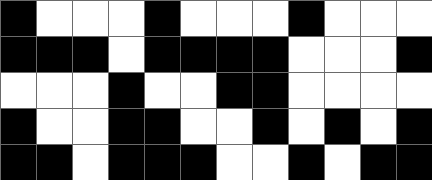[["black", "white", "white", "white", "black", "white", "white", "white", "black", "white", "white", "white"], ["black", "black", "black", "white", "black", "black", "black", "black", "white", "white", "white", "black"], ["white", "white", "white", "black", "white", "white", "black", "black", "white", "white", "white", "white"], ["black", "white", "white", "black", "black", "white", "white", "black", "white", "black", "white", "black"], ["black", "black", "white", "black", "black", "black", "white", "white", "black", "white", "black", "black"]]